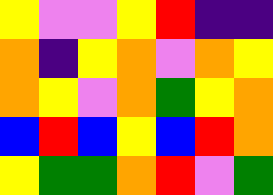[["yellow", "violet", "violet", "yellow", "red", "indigo", "indigo"], ["orange", "indigo", "yellow", "orange", "violet", "orange", "yellow"], ["orange", "yellow", "violet", "orange", "green", "yellow", "orange"], ["blue", "red", "blue", "yellow", "blue", "red", "orange"], ["yellow", "green", "green", "orange", "red", "violet", "green"]]